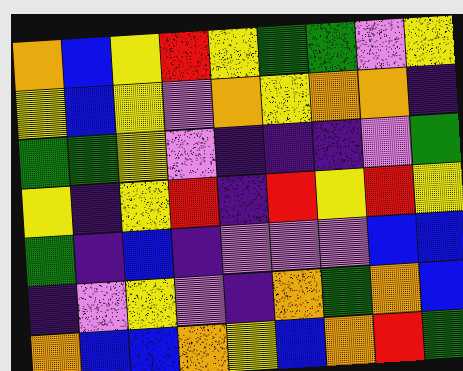[["orange", "blue", "yellow", "red", "yellow", "green", "green", "violet", "yellow"], ["yellow", "blue", "yellow", "violet", "orange", "yellow", "orange", "orange", "indigo"], ["green", "green", "yellow", "violet", "indigo", "indigo", "indigo", "violet", "green"], ["yellow", "indigo", "yellow", "red", "indigo", "red", "yellow", "red", "yellow"], ["green", "indigo", "blue", "indigo", "violet", "violet", "violet", "blue", "blue"], ["indigo", "violet", "yellow", "violet", "indigo", "orange", "green", "orange", "blue"], ["orange", "blue", "blue", "orange", "yellow", "blue", "orange", "red", "green"]]